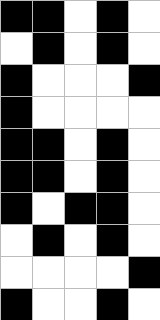[["black", "black", "white", "black", "white"], ["white", "black", "white", "black", "white"], ["black", "white", "white", "white", "black"], ["black", "white", "white", "white", "white"], ["black", "black", "white", "black", "white"], ["black", "black", "white", "black", "white"], ["black", "white", "black", "black", "white"], ["white", "black", "white", "black", "white"], ["white", "white", "white", "white", "black"], ["black", "white", "white", "black", "white"]]